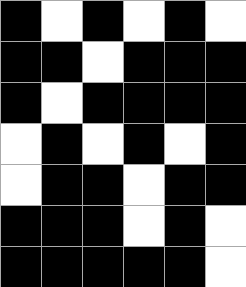[["black", "white", "black", "white", "black", "white"], ["black", "black", "white", "black", "black", "black"], ["black", "white", "black", "black", "black", "black"], ["white", "black", "white", "black", "white", "black"], ["white", "black", "black", "white", "black", "black"], ["black", "black", "black", "white", "black", "white"], ["black", "black", "black", "black", "black", "white"]]